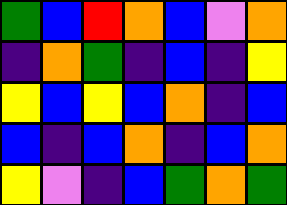[["green", "blue", "red", "orange", "blue", "violet", "orange"], ["indigo", "orange", "green", "indigo", "blue", "indigo", "yellow"], ["yellow", "blue", "yellow", "blue", "orange", "indigo", "blue"], ["blue", "indigo", "blue", "orange", "indigo", "blue", "orange"], ["yellow", "violet", "indigo", "blue", "green", "orange", "green"]]